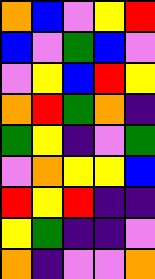[["orange", "blue", "violet", "yellow", "red"], ["blue", "violet", "green", "blue", "violet"], ["violet", "yellow", "blue", "red", "yellow"], ["orange", "red", "green", "orange", "indigo"], ["green", "yellow", "indigo", "violet", "green"], ["violet", "orange", "yellow", "yellow", "blue"], ["red", "yellow", "red", "indigo", "indigo"], ["yellow", "green", "indigo", "indigo", "violet"], ["orange", "indigo", "violet", "violet", "orange"]]